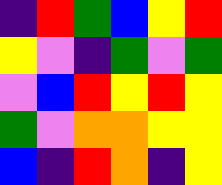[["indigo", "red", "green", "blue", "yellow", "red"], ["yellow", "violet", "indigo", "green", "violet", "green"], ["violet", "blue", "red", "yellow", "red", "yellow"], ["green", "violet", "orange", "orange", "yellow", "yellow"], ["blue", "indigo", "red", "orange", "indigo", "yellow"]]